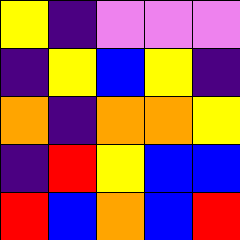[["yellow", "indigo", "violet", "violet", "violet"], ["indigo", "yellow", "blue", "yellow", "indigo"], ["orange", "indigo", "orange", "orange", "yellow"], ["indigo", "red", "yellow", "blue", "blue"], ["red", "blue", "orange", "blue", "red"]]